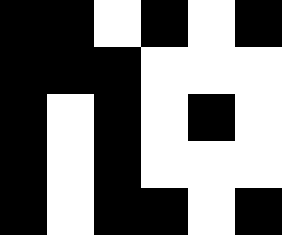[["black", "black", "white", "black", "white", "black"], ["black", "black", "black", "white", "white", "white"], ["black", "white", "black", "white", "black", "white"], ["black", "white", "black", "white", "white", "white"], ["black", "white", "black", "black", "white", "black"]]